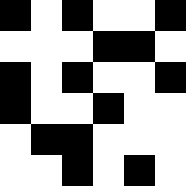[["black", "white", "black", "white", "white", "black"], ["white", "white", "white", "black", "black", "white"], ["black", "white", "black", "white", "white", "black"], ["black", "white", "white", "black", "white", "white"], ["white", "black", "black", "white", "white", "white"], ["white", "white", "black", "white", "black", "white"]]